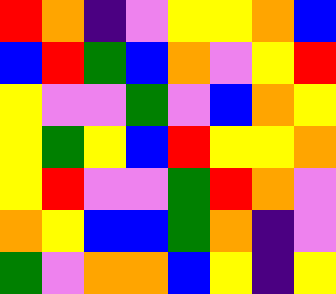[["red", "orange", "indigo", "violet", "yellow", "yellow", "orange", "blue"], ["blue", "red", "green", "blue", "orange", "violet", "yellow", "red"], ["yellow", "violet", "violet", "green", "violet", "blue", "orange", "yellow"], ["yellow", "green", "yellow", "blue", "red", "yellow", "yellow", "orange"], ["yellow", "red", "violet", "violet", "green", "red", "orange", "violet"], ["orange", "yellow", "blue", "blue", "green", "orange", "indigo", "violet"], ["green", "violet", "orange", "orange", "blue", "yellow", "indigo", "yellow"]]